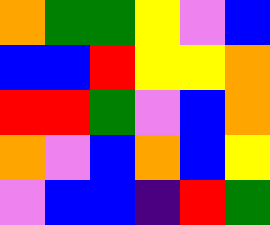[["orange", "green", "green", "yellow", "violet", "blue"], ["blue", "blue", "red", "yellow", "yellow", "orange"], ["red", "red", "green", "violet", "blue", "orange"], ["orange", "violet", "blue", "orange", "blue", "yellow"], ["violet", "blue", "blue", "indigo", "red", "green"]]